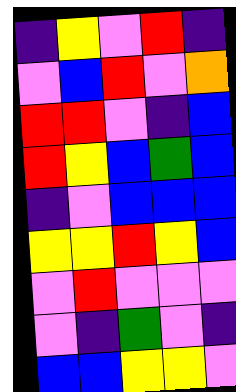[["indigo", "yellow", "violet", "red", "indigo"], ["violet", "blue", "red", "violet", "orange"], ["red", "red", "violet", "indigo", "blue"], ["red", "yellow", "blue", "green", "blue"], ["indigo", "violet", "blue", "blue", "blue"], ["yellow", "yellow", "red", "yellow", "blue"], ["violet", "red", "violet", "violet", "violet"], ["violet", "indigo", "green", "violet", "indigo"], ["blue", "blue", "yellow", "yellow", "violet"]]